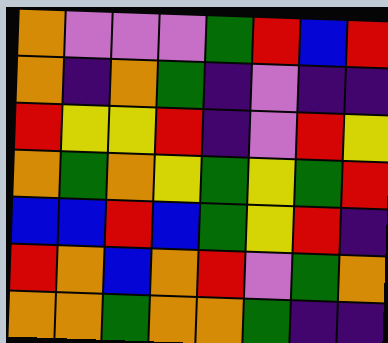[["orange", "violet", "violet", "violet", "green", "red", "blue", "red"], ["orange", "indigo", "orange", "green", "indigo", "violet", "indigo", "indigo"], ["red", "yellow", "yellow", "red", "indigo", "violet", "red", "yellow"], ["orange", "green", "orange", "yellow", "green", "yellow", "green", "red"], ["blue", "blue", "red", "blue", "green", "yellow", "red", "indigo"], ["red", "orange", "blue", "orange", "red", "violet", "green", "orange"], ["orange", "orange", "green", "orange", "orange", "green", "indigo", "indigo"]]